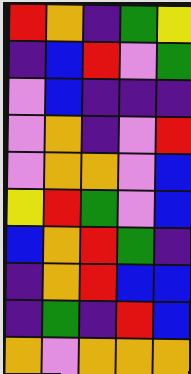[["red", "orange", "indigo", "green", "yellow"], ["indigo", "blue", "red", "violet", "green"], ["violet", "blue", "indigo", "indigo", "indigo"], ["violet", "orange", "indigo", "violet", "red"], ["violet", "orange", "orange", "violet", "blue"], ["yellow", "red", "green", "violet", "blue"], ["blue", "orange", "red", "green", "indigo"], ["indigo", "orange", "red", "blue", "blue"], ["indigo", "green", "indigo", "red", "blue"], ["orange", "violet", "orange", "orange", "orange"]]